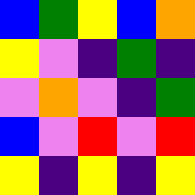[["blue", "green", "yellow", "blue", "orange"], ["yellow", "violet", "indigo", "green", "indigo"], ["violet", "orange", "violet", "indigo", "green"], ["blue", "violet", "red", "violet", "red"], ["yellow", "indigo", "yellow", "indigo", "yellow"]]